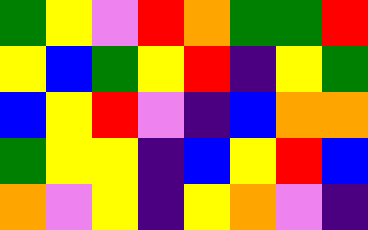[["green", "yellow", "violet", "red", "orange", "green", "green", "red"], ["yellow", "blue", "green", "yellow", "red", "indigo", "yellow", "green"], ["blue", "yellow", "red", "violet", "indigo", "blue", "orange", "orange"], ["green", "yellow", "yellow", "indigo", "blue", "yellow", "red", "blue"], ["orange", "violet", "yellow", "indigo", "yellow", "orange", "violet", "indigo"]]